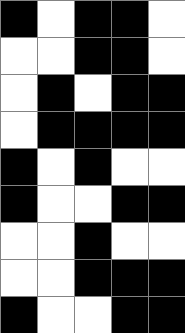[["black", "white", "black", "black", "white"], ["white", "white", "black", "black", "white"], ["white", "black", "white", "black", "black"], ["white", "black", "black", "black", "black"], ["black", "white", "black", "white", "white"], ["black", "white", "white", "black", "black"], ["white", "white", "black", "white", "white"], ["white", "white", "black", "black", "black"], ["black", "white", "white", "black", "black"]]